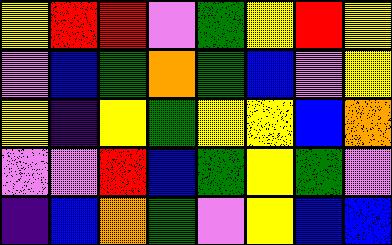[["yellow", "red", "red", "violet", "green", "yellow", "red", "yellow"], ["violet", "blue", "green", "orange", "green", "blue", "violet", "yellow"], ["yellow", "indigo", "yellow", "green", "yellow", "yellow", "blue", "orange"], ["violet", "violet", "red", "blue", "green", "yellow", "green", "violet"], ["indigo", "blue", "orange", "green", "violet", "yellow", "blue", "blue"]]